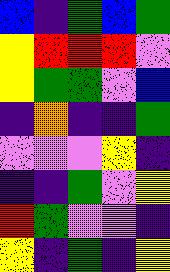[["blue", "indigo", "green", "blue", "green"], ["yellow", "red", "red", "red", "violet"], ["yellow", "green", "green", "violet", "blue"], ["indigo", "orange", "indigo", "indigo", "green"], ["violet", "violet", "violet", "yellow", "indigo"], ["indigo", "indigo", "green", "violet", "yellow"], ["red", "green", "violet", "violet", "indigo"], ["yellow", "indigo", "green", "indigo", "yellow"]]